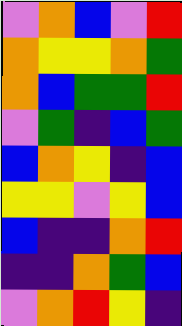[["violet", "orange", "blue", "violet", "red"], ["orange", "yellow", "yellow", "orange", "green"], ["orange", "blue", "green", "green", "red"], ["violet", "green", "indigo", "blue", "green"], ["blue", "orange", "yellow", "indigo", "blue"], ["yellow", "yellow", "violet", "yellow", "blue"], ["blue", "indigo", "indigo", "orange", "red"], ["indigo", "indigo", "orange", "green", "blue"], ["violet", "orange", "red", "yellow", "indigo"]]